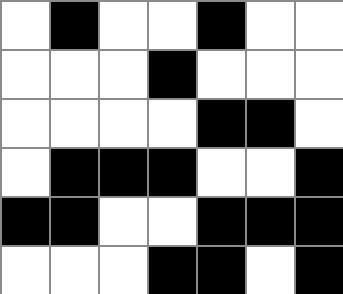[["white", "black", "white", "white", "black", "white", "white"], ["white", "white", "white", "black", "white", "white", "white"], ["white", "white", "white", "white", "black", "black", "white"], ["white", "black", "black", "black", "white", "white", "black"], ["black", "black", "white", "white", "black", "black", "black"], ["white", "white", "white", "black", "black", "white", "black"]]